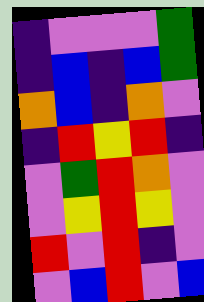[["indigo", "violet", "violet", "violet", "green"], ["indigo", "blue", "indigo", "blue", "green"], ["orange", "blue", "indigo", "orange", "violet"], ["indigo", "red", "yellow", "red", "indigo"], ["violet", "green", "red", "orange", "violet"], ["violet", "yellow", "red", "yellow", "violet"], ["red", "violet", "red", "indigo", "violet"], ["violet", "blue", "red", "violet", "blue"]]